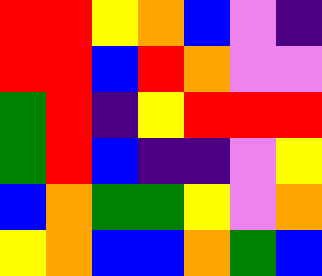[["red", "red", "yellow", "orange", "blue", "violet", "indigo"], ["red", "red", "blue", "red", "orange", "violet", "violet"], ["green", "red", "indigo", "yellow", "red", "red", "red"], ["green", "red", "blue", "indigo", "indigo", "violet", "yellow"], ["blue", "orange", "green", "green", "yellow", "violet", "orange"], ["yellow", "orange", "blue", "blue", "orange", "green", "blue"]]